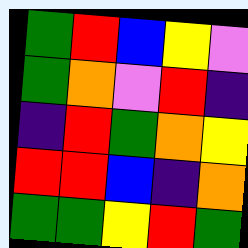[["green", "red", "blue", "yellow", "violet"], ["green", "orange", "violet", "red", "indigo"], ["indigo", "red", "green", "orange", "yellow"], ["red", "red", "blue", "indigo", "orange"], ["green", "green", "yellow", "red", "green"]]